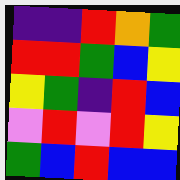[["indigo", "indigo", "red", "orange", "green"], ["red", "red", "green", "blue", "yellow"], ["yellow", "green", "indigo", "red", "blue"], ["violet", "red", "violet", "red", "yellow"], ["green", "blue", "red", "blue", "blue"]]